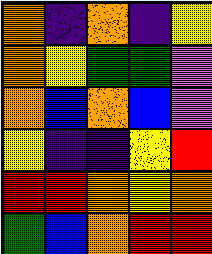[["orange", "indigo", "orange", "indigo", "yellow"], ["orange", "yellow", "green", "green", "violet"], ["orange", "blue", "orange", "blue", "violet"], ["yellow", "indigo", "indigo", "yellow", "red"], ["red", "red", "orange", "yellow", "orange"], ["green", "blue", "orange", "red", "red"]]